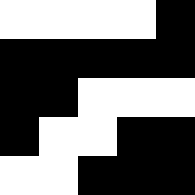[["white", "white", "white", "white", "black"], ["black", "black", "black", "black", "black"], ["black", "black", "white", "white", "white"], ["black", "white", "white", "black", "black"], ["white", "white", "black", "black", "black"]]